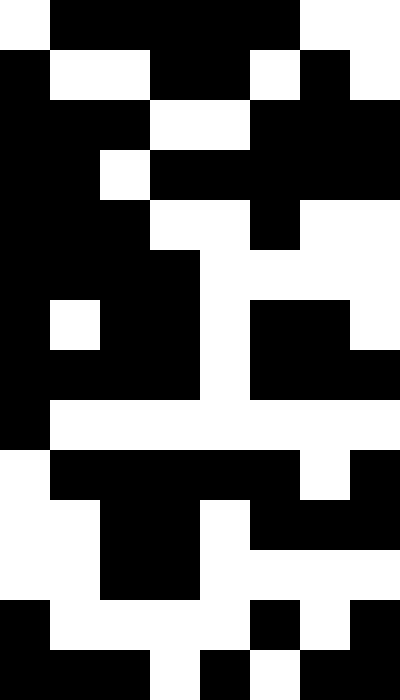[["white", "black", "black", "black", "black", "black", "white", "white"], ["black", "white", "white", "black", "black", "white", "black", "white"], ["black", "black", "black", "white", "white", "black", "black", "black"], ["black", "black", "white", "black", "black", "black", "black", "black"], ["black", "black", "black", "white", "white", "black", "white", "white"], ["black", "black", "black", "black", "white", "white", "white", "white"], ["black", "white", "black", "black", "white", "black", "black", "white"], ["black", "black", "black", "black", "white", "black", "black", "black"], ["black", "white", "white", "white", "white", "white", "white", "white"], ["white", "black", "black", "black", "black", "black", "white", "black"], ["white", "white", "black", "black", "white", "black", "black", "black"], ["white", "white", "black", "black", "white", "white", "white", "white"], ["black", "white", "white", "white", "white", "black", "white", "black"], ["black", "black", "black", "white", "black", "white", "black", "black"]]